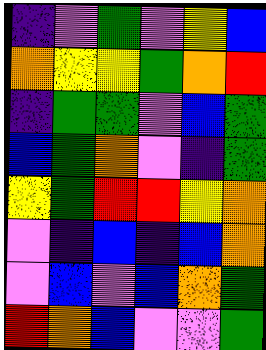[["indigo", "violet", "green", "violet", "yellow", "blue"], ["orange", "yellow", "yellow", "green", "orange", "red"], ["indigo", "green", "green", "violet", "blue", "green"], ["blue", "green", "orange", "violet", "indigo", "green"], ["yellow", "green", "red", "red", "yellow", "orange"], ["violet", "indigo", "blue", "indigo", "blue", "orange"], ["violet", "blue", "violet", "blue", "orange", "green"], ["red", "orange", "blue", "violet", "violet", "green"]]